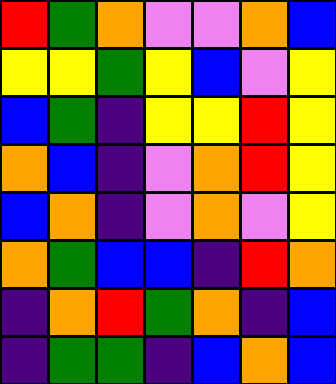[["red", "green", "orange", "violet", "violet", "orange", "blue"], ["yellow", "yellow", "green", "yellow", "blue", "violet", "yellow"], ["blue", "green", "indigo", "yellow", "yellow", "red", "yellow"], ["orange", "blue", "indigo", "violet", "orange", "red", "yellow"], ["blue", "orange", "indigo", "violet", "orange", "violet", "yellow"], ["orange", "green", "blue", "blue", "indigo", "red", "orange"], ["indigo", "orange", "red", "green", "orange", "indigo", "blue"], ["indigo", "green", "green", "indigo", "blue", "orange", "blue"]]